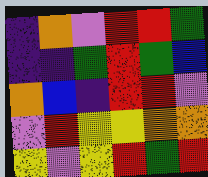[["indigo", "orange", "violet", "red", "red", "green"], ["indigo", "indigo", "green", "red", "green", "blue"], ["orange", "blue", "indigo", "red", "red", "violet"], ["violet", "red", "yellow", "yellow", "orange", "orange"], ["yellow", "violet", "yellow", "red", "green", "red"]]